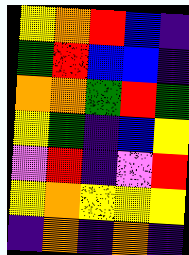[["yellow", "orange", "red", "blue", "indigo"], ["green", "red", "blue", "blue", "indigo"], ["orange", "orange", "green", "red", "green"], ["yellow", "green", "indigo", "blue", "yellow"], ["violet", "red", "indigo", "violet", "red"], ["yellow", "orange", "yellow", "yellow", "yellow"], ["indigo", "orange", "indigo", "orange", "indigo"]]